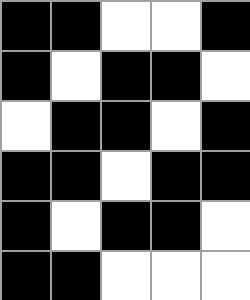[["black", "black", "white", "white", "black"], ["black", "white", "black", "black", "white"], ["white", "black", "black", "white", "black"], ["black", "black", "white", "black", "black"], ["black", "white", "black", "black", "white"], ["black", "black", "white", "white", "white"]]